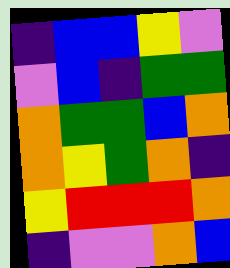[["indigo", "blue", "blue", "yellow", "violet"], ["violet", "blue", "indigo", "green", "green"], ["orange", "green", "green", "blue", "orange"], ["orange", "yellow", "green", "orange", "indigo"], ["yellow", "red", "red", "red", "orange"], ["indigo", "violet", "violet", "orange", "blue"]]